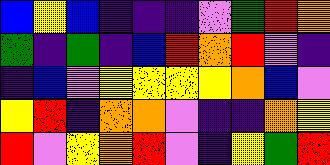[["blue", "yellow", "blue", "indigo", "indigo", "indigo", "violet", "green", "red", "orange"], ["green", "indigo", "green", "indigo", "blue", "red", "orange", "red", "violet", "indigo"], ["indigo", "blue", "violet", "yellow", "yellow", "yellow", "yellow", "orange", "blue", "violet"], ["yellow", "red", "indigo", "orange", "orange", "violet", "indigo", "indigo", "orange", "yellow"], ["red", "violet", "yellow", "orange", "red", "violet", "indigo", "yellow", "green", "red"]]